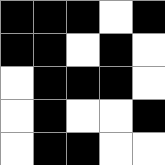[["black", "black", "black", "white", "black"], ["black", "black", "white", "black", "white"], ["white", "black", "black", "black", "white"], ["white", "black", "white", "white", "black"], ["white", "black", "black", "white", "white"]]